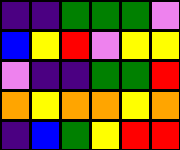[["indigo", "indigo", "green", "green", "green", "violet"], ["blue", "yellow", "red", "violet", "yellow", "yellow"], ["violet", "indigo", "indigo", "green", "green", "red"], ["orange", "yellow", "orange", "orange", "yellow", "orange"], ["indigo", "blue", "green", "yellow", "red", "red"]]